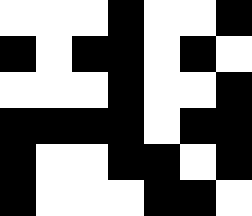[["white", "white", "white", "black", "white", "white", "black"], ["black", "white", "black", "black", "white", "black", "white"], ["white", "white", "white", "black", "white", "white", "black"], ["black", "black", "black", "black", "white", "black", "black"], ["black", "white", "white", "black", "black", "white", "black"], ["black", "white", "white", "white", "black", "black", "white"]]